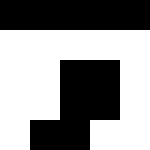[["black", "black", "black", "black", "black"], ["white", "white", "white", "white", "white"], ["white", "white", "black", "black", "white"], ["white", "white", "black", "black", "white"], ["white", "black", "black", "white", "white"]]